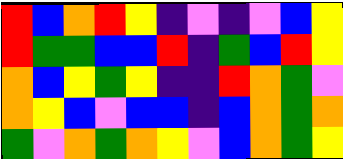[["red", "blue", "orange", "red", "yellow", "indigo", "violet", "indigo", "violet", "blue", "yellow"], ["red", "green", "green", "blue", "blue", "red", "indigo", "green", "blue", "red", "yellow"], ["orange", "blue", "yellow", "green", "yellow", "indigo", "indigo", "red", "orange", "green", "violet"], ["orange", "yellow", "blue", "violet", "blue", "blue", "indigo", "blue", "orange", "green", "orange"], ["green", "violet", "orange", "green", "orange", "yellow", "violet", "blue", "orange", "green", "yellow"]]